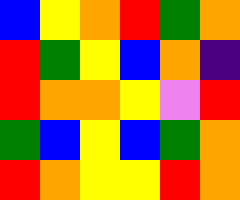[["blue", "yellow", "orange", "red", "green", "orange"], ["red", "green", "yellow", "blue", "orange", "indigo"], ["red", "orange", "orange", "yellow", "violet", "red"], ["green", "blue", "yellow", "blue", "green", "orange"], ["red", "orange", "yellow", "yellow", "red", "orange"]]